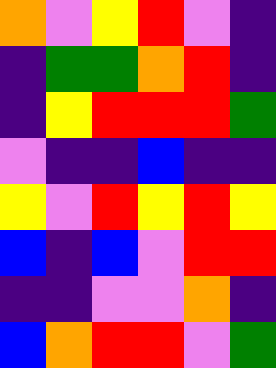[["orange", "violet", "yellow", "red", "violet", "indigo"], ["indigo", "green", "green", "orange", "red", "indigo"], ["indigo", "yellow", "red", "red", "red", "green"], ["violet", "indigo", "indigo", "blue", "indigo", "indigo"], ["yellow", "violet", "red", "yellow", "red", "yellow"], ["blue", "indigo", "blue", "violet", "red", "red"], ["indigo", "indigo", "violet", "violet", "orange", "indigo"], ["blue", "orange", "red", "red", "violet", "green"]]